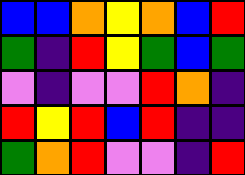[["blue", "blue", "orange", "yellow", "orange", "blue", "red"], ["green", "indigo", "red", "yellow", "green", "blue", "green"], ["violet", "indigo", "violet", "violet", "red", "orange", "indigo"], ["red", "yellow", "red", "blue", "red", "indigo", "indigo"], ["green", "orange", "red", "violet", "violet", "indigo", "red"]]